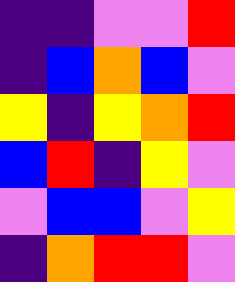[["indigo", "indigo", "violet", "violet", "red"], ["indigo", "blue", "orange", "blue", "violet"], ["yellow", "indigo", "yellow", "orange", "red"], ["blue", "red", "indigo", "yellow", "violet"], ["violet", "blue", "blue", "violet", "yellow"], ["indigo", "orange", "red", "red", "violet"]]